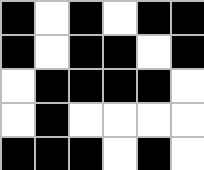[["black", "white", "black", "white", "black", "black"], ["black", "white", "black", "black", "white", "black"], ["white", "black", "black", "black", "black", "white"], ["white", "black", "white", "white", "white", "white"], ["black", "black", "black", "white", "black", "white"]]